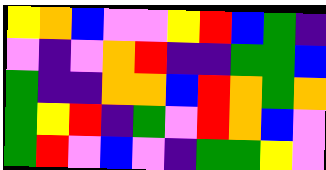[["yellow", "orange", "blue", "violet", "violet", "yellow", "red", "blue", "green", "indigo"], ["violet", "indigo", "violet", "orange", "red", "indigo", "indigo", "green", "green", "blue"], ["green", "indigo", "indigo", "orange", "orange", "blue", "red", "orange", "green", "orange"], ["green", "yellow", "red", "indigo", "green", "violet", "red", "orange", "blue", "violet"], ["green", "red", "violet", "blue", "violet", "indigo", "green", "green", "yellow", "violet"]]